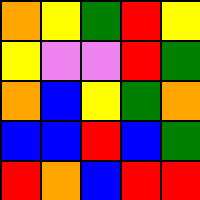[["orange", "yellow", "green", "red", "yellow"], ["yellow", "violet", "violet", "red", "green"], ["orange", "blue", "yellow", "green", "orange"], ["blue", "blue", "red", "blue", "green"], ["red", "orange", "blue", "red", "red"]]